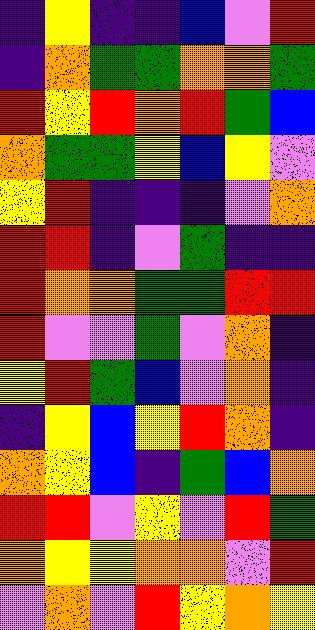[["indigo", "yellow", "indigo", "indigo", "blue", "violet", "red"], ["indigo", "orange", "green", "green", "orange", "orange", "green"], ["red", "yellow", "red", "orange", "red", "green", "blue"], ["orange", "green", "green", "yellow", "blue", "yellow", "violet"], ["yellow", "red", "indigo", "indigo", "indigo", "violet", "orange"], ["red", "red", "indigo", "violet", "green", "indigo", "indigo"], ["red", "orange", "orange", "green", "green", "red", "red"], ["red", "violet", "violet", "green", "violet", "orange", "indigo"], ["yellow", "red", "green", "blue", "violet", "orange", "indigo"], ["indigo", "yellow", "blue", "yellow", "red", "orange", "indigo"], ["orange", "yellow", "blue", "indigo", "green", "blue", "orange"], ["red", "red", "violet", "yellow", "violet", "red", "green"], ["orange", "yellow", "yellow", "orange", "orange", "violet", "red"], ["violet", "orange", "violet", "red", "yellow", "orange", "yellow"]]